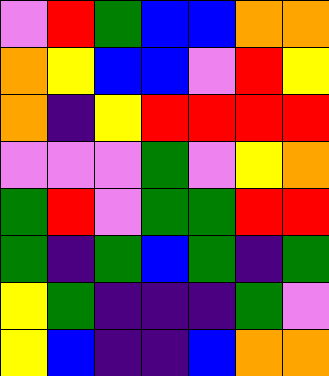[["violet", "red", "green", "blue", "blue", "orange", "orange"], ["orange", "yellow", "blue", "blue", "violet", "red", "yellow"], ["orange", "indigo", "yellow", "red", "red", "red", "red"], ["violet", "violet", "violet", "green", "violet", "yellow", "orange"], ["green", "red", "violet", "green", "green", "red", "red"], ["green", "indigo", "green", "blue", "green", "indigo", "green"], ["yellow", "green", "indigo", "indigo", "indigo", "green", "violet"], ["yellow", "blue", "indigo", "indigo", "blue", "orange", "orange"]]